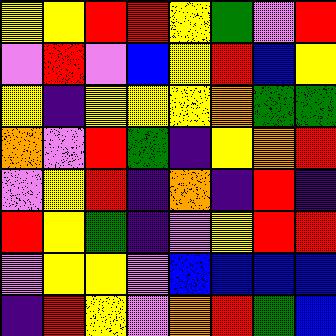[["yellow", "yellow", "red", "red", "yellow", "green", "violet", "red"], ["violet", "red", "violet", "blue", "yellow", "red", "blue", "yellow"], ["yellow", "indigo", "yellow", "yellow", "yellow", "orange", "green", "green"], ["orange", "violet", "red", "green", "indigo", "yellow", "orange", "red"], ["violet", "yellow", "red", "indigo", "orange", "indigo", "red", "indigo"], ["red", "yellow", "green", "indigo", "violet", "yellow", "red", "red"], ["violet", "yellow", "yellow", "violet", "blue", "blue", "blue", "blue"], ["indigo", "red", "yellow", "violet", "orange", "red", "green", "blue"]]